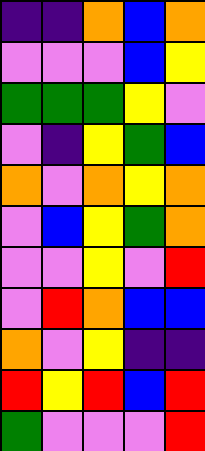[["indigo", "indigo", "orange", "blue", "orange"], ["violet", "violet", "violet", "blue", "yellow"], ["green", "green", "green", "yellow", "violet"], ["violet", "indigo", "yellow", "green", "blue"], ["orange", "violet", "orange", "yellow", "orange"], ["violet", "blue", "yellow", "green", "orange"], ["violet", "violet", "yellow", "violet", "red"], ["violet", "red", "orange", "blue", "blue"], ["orange", "violet", "yellow", "indigo", "indigo"], ["red", "yellow", "red", "blue", "red"], ["green", "violet", "violet", "violet", "red"]]